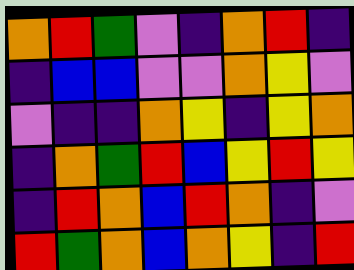[["orange", "red", "green", "violet", "indigo", "orange", "red", "indigo"], ["indigo", "blue", "blue", "violet", "violet", "orange", "yellow", "violet"], ["violet", "indigo", "indigo", "orange", "yellow", "indigo", "yellow", "orange"], ["indigo", "orange", "green", "red", "blue", "yellow", "red", "yellow"], ["indigo", "red", "orange", "blue", "red", "orange", "indigo", "violet"], ["red", "green", "orange", "blue", "orange", "yellow", "indigo", "red"]]